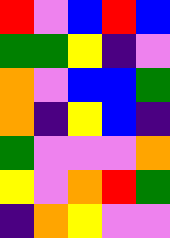[["red", "violet", "blue", "red", "blue"], ["green", "green", "yellow", "indigo", "violet"], ["orange", "violet", "blue", "blue", "green"], ["orange", "indigo", "yellow", "blue", "indigo"], ["green", "violet", "violet", "violet", "orange"], ["yellow", "violet", "orange", "red", "green"], ["indigo", "orange", "yellow", "violet", "violet"]]